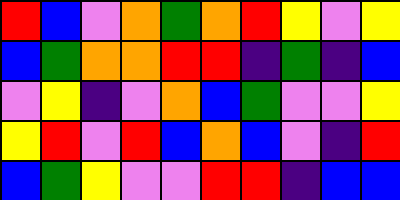[["red", "blue", "violet", "orange", "green", "orange", "red", "yellow", "violet", "yellow"], ["blue", "green", "orange", "orange", "red", "red", "indigo", "green", "indigo", "blue"], ["violet", "yellow", "indigo", "violet", "orange", "blue", "green", "violet", "violet", "yellow"], ["yellow", "red", "violet", "red", "blue", "orange", "blue", "violet", "indigo", "red"], ["blue", "green", "yellow", "violet", "violet", "red", "red", "indigo", "blue", "blue"]]